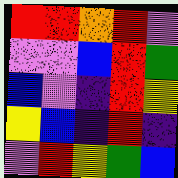[["red", "red", "orange", "red", "violet"], ["violet", "violet", "blue", "red", "green"], ["blue", "violet", "indigo", "red", "yellow"], ["yellow", "blue", "indigo", "red", "indigo"], ["violet", "red", "yellow", "green", "blue"]]